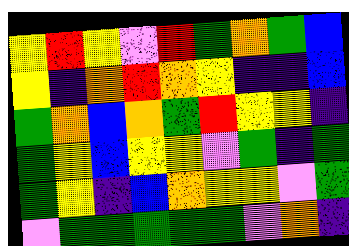[["yellow", "red", "yellow", "violet", "red", "green", "orange", "green", "blue"], ["yellow", "indigo", "orange", "red", "orange", "yellow", "indigo", "indigo", "blue"], ["green", "orange", "blue", "orange", "green", "red", "yellow", "yellow", "indigo"], ["green", "yellow", "blue", "yellow", "yellow", "violet", "green", "indigo", "green"], ["green", "yellow", "indigo", "blue", "orange", "yellow", "yellow", "violet", "green"], ["violet", "green", "green", "green", "green", "green", "violet", "orange", "indigo"]]